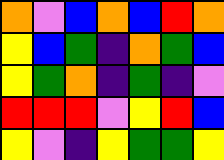[["orange", "violet", "blue", "orange", "blue", "red", "orange"], ["yellow", "blue", "green", "indigo", "orange", "green", "blue"], ["yellow", "green", "orange", "indigo", "green", "indigo", "violet"], ["red", "red", "red", "violet", "yellow", "red", "blue"], ["yellow", "violet", "indigo", "yellow", "green", "green", "yellow"]]